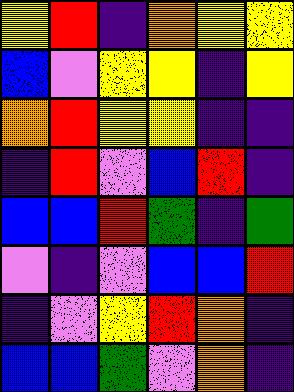[["yellow", "red", "indigo", "orange", "yellow", "yellow"], ["blue", "violet", "yellow", "yellow", "indigo", "yellow"], ["orange", "red", "yellow", "yellow", "indigo", "indigo"], ["indigo", "red", "violet", "blue", "red", "indigo"], ["blue", "blue", "red", "green", "indigo", "green"], ["violet", "indigo", "violet", "blue", "blue", "red"], ["indigo", "violet", "yellow", "red", "orange", "indigo"], ["blue", "blue", "green", "violet", "orange", "indigo"]]